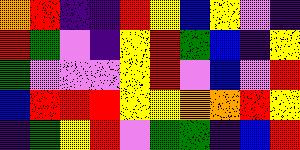[["orange", "red", "indigo", "indigo", "red", "yellow", "blue", "yellow", "violet", "indigo"], ["red", "green", "violet", "indigo", "yellow", "red", "green", "blue", "indigo", "yellow"], ["green", "violet", "violet", "violet", "yellow", "red", "violet", "blue", "violet", "red"], ["blue", "red", "red", "red", "yellow", "yellow", "orange", "orange", "red", "yellow"], ["indigo", "green", "yellow", "red", "violet", "green", "green", "indigo", "blue", "red"]]